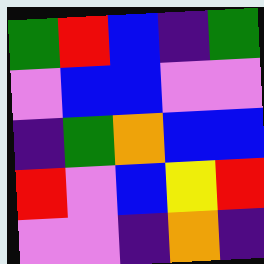[["green", "red", "blue", "indigo", "green"], ["violet", "blue", "blue", "violet", "violet"], ["indigo", "green", "orange", "blue", "blue"], ["red", "violet", "blue", "yellow", "red"], ["violet", "violet", "indigo", "orange", "indigo"]]